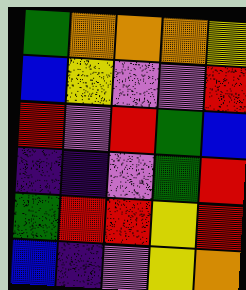[["green", "orange", "orange", "orange", "yellow"], ["blue", "yellow", "violet", "violet", "red"], ["red", "violet", "red", "green", "blue"], ["indigo", "indigo", "violet", "green", "red"], ["green", "red", "red", "yellow", "red"], ["blue", "indigo", "violet", "yellow", "orange"]]